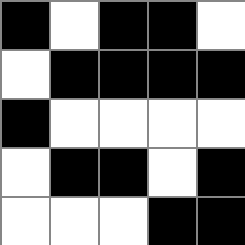[["black", "white", "black", "black", "white"], ["white", "black", "black", "black", "black"], ["black", "white", "white", "white", "white"], ["white", "black", "black", "white", "black"], ["white", "white", "white", "black", "black"]]